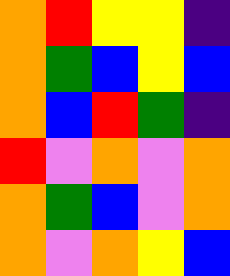[["orange", "red", "yellow", "yellow", "indigo"], ["orange", "green", "blue", "yellow", "blue"], ["orange", "blue", "red", "green", "indigo"], ["red", "violet", "orange", "violet", "orange"], ["orange", "green", "blue", "violet", "orange"], ["orange", "violet", "orange", "yellow", "blue"]]